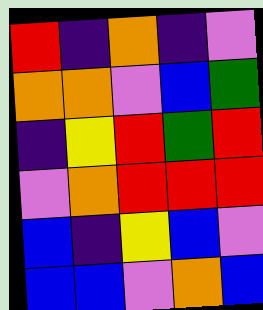[["red", "indigo", "orange", "indigo", "violet"], ["orange", "orange", "violet", "blue", "green"], ["indigo", "yellow", "red", "green", "red"], ["violet", "orange", "red", "red", "red"], ["blue", "indigo", "yellow", "blue", "violet"], ["blue", "blue", "violet", "orange", "blue"]]